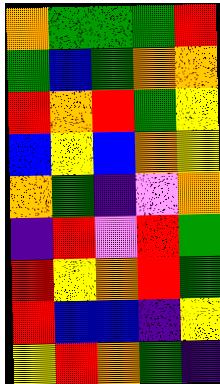[["orange", "green", "green", "green", "red"], ["green", "blue", "green", "orange", "orange"], ["red", "orange", "red", "green", "yellow"], ["blue", "yellow", "blue", "orange", "yellow"], ["orange", "green", "indigo", "violet", "orange"], ["indigo", "red", "violet", "red", "green"], ["red", "yellow", "orange", "red", "green"], ["red", "blue", "blue", "indigo", "yellow"], ["yellow", "red", "orange", "green", "indigo"]]